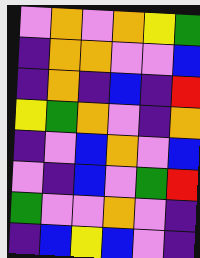[["violet", "orange", "violet", "orange", "yellow", "green"], ["indigo", "orange", "orange", "violet", "violet", "blue"], ["indigo", "orange", "indigo", "blue", "indigo", "red"], ["yellow", "green", "orange", "violet", "indigo", "orange"], ["indigo", "violet", "blue", "orange", "violet", "blue"], ["violet", "indigo", "blue", "violet", "green", "red"], ["green", "violet", "violet", "orange", "violet", "indigo"], ["indigo", "blue", "yellow", "blue", "violet", "indigo"]]